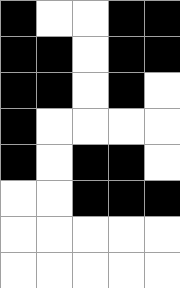[["black", "white", "white", "black", "black"], ["black", "black", "white", "black", "black"], ["black", "black", "white", "black", "white"], ["black", "white", "white", "white", "white"], ["black", "white", "black", "black", "white"], ["white", "white", "black", "black", "black"], ["white", "white", "white", "white", "white"], ["white", "white", "white", "white", "white"]]